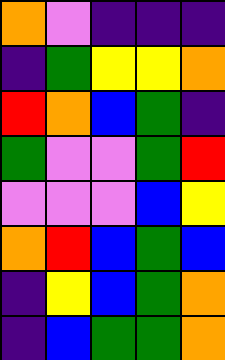[["orange", "violet", "indigo", "indigo", "indigo"], ["indigo", "green", "yellow", "yellow", "orange"], ["red", "orange", "blue", "green", "indigo"], ["green", "violet", "violet", "green", "red"], ["violet", "violet", "violet", "blue", "yellow"], ["orange", "red", "blue", "green", "blue"], ["indigo", "yellow", "blue", "green", "orange"], ["indigo", "blue", "green", "green", "orange"]]